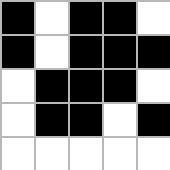[["black", "white", "black", "black", "white"], ["black", "white", "black", "black", "black"], ["white", "black", "black", "black", "white"], ["white", "black", "black", "white", "black"], ["white", "white", "white", "white", "white"]]